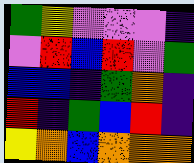[["green", "yellow", "violet", "violet", "violet", "indigo"], ["violet", "red", "blue", "red", "violet", "green"], ["blue", "blue", "indigo", "green", "orange", "indigo"], ["red", "indigo", "green", "blue", "red", "indigo"], ["yellow", "orange", "blue", "orange", "orange", "orange"]]